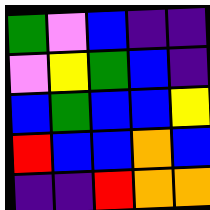[["green", "violet", "blue", "indigo", "indigo"], ["violet", "yellow", "green", "blue", "indigo"], ["blue", "green", "blue", "blue", "yellow"], ["red", "blue", "blue", "orange", "blue"], ["indigo", "indigo", "red", "orange", "orange"]]